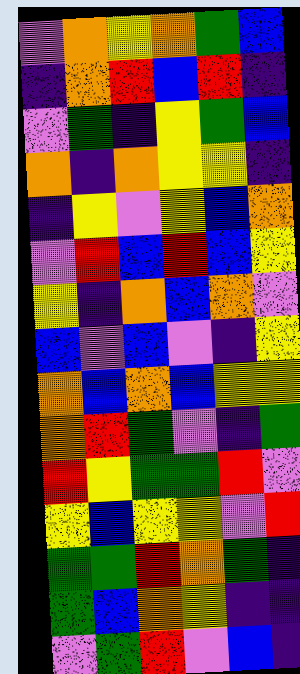[["violet", "orange", "yellow", "orange", "green", "blue"], ["indigo", "orange", "red", "blue", "red", "indigo"], ["violet", "green", "indigo", "yellow", "green", "blue"], ["orange", "indigo", "orange", "yellow", "yellow", "indigo"], ["indigo", "yellow", "violet", "yellow", "blue", "orange"], ["violet", "red", "blue", "red", "blue", "yellow"], ["yellow", "indigo", "orange", "blue", "orange", "violet"], ["blue", "violet", "blue", "violet", "indigo", "yellow"], ["orange", "blue", "orange", "blue", "yellow", "yellow"], ["orange", "red", "green", "violet", "indigo", "green"], ["red", "yellow", "green", "green", "red", "violet"], ["yellow", "blue", "yellow", "yellow", "violet", "red"], ["green", "green", "red", "orange", "green", "indigo"], ["green", "blue", "orange", "yellow", "indigo", "indigo"], ["violet", "green", "red", "violet", "blue", "indigo"]]